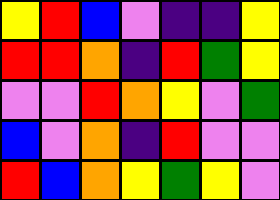[["yellow", "red", "blue", "violet", "indigo", "indigo", "yellow"], ["red", "red", "orange", "indigo", "red", "green", "yellow"], ["violet", "violet", "red", "orange", "yellow", "violet", "green"], ["blue", "violet", "orange", "indigo", "red", "violet", "violet"], ["red", "blue", "orange", "yellow", "green", "yellow", "violet"]]